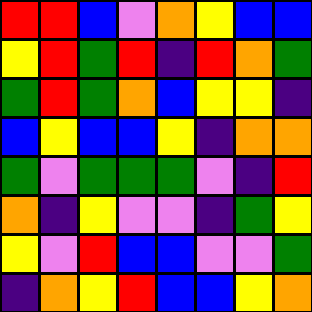[["red", "red", "blue", "violet", "orange", "yellow", "blue", "blue"], ["yellow", "red", "green", "red", "indigo", "red", "orange", "green"], ["green", "red", "green", "orange", "blue", "yellow", "yellow", "indigo"], ["blue", "yellow", "blue", "blue", "yellow", "indigo", "orange", "orange"], ["green", "violet", "green", "green", "green", "violet", "indigo", "red"], ["orange", "indigo", "yellow", "violet", "violet", "indigo", "green", "yellow"], ["yellow", "violet", "red", "blue", "blue", "violet", "violet", "green"], ["indigo", "orange", "yellow", "red", "blue", "blue", "yellow", "orange"]]